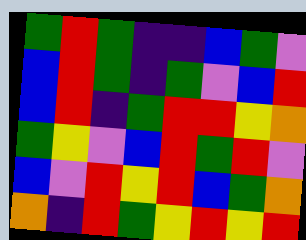[["green", "red", "green", "indigo", "indigo", "blue", "green", "violet"], ["blue", "red", "green", "indigo", "green", "violet", "blue", "red"], ["blue", "red", "indigo", "green", "red", "red", "yellow", "orange"], ["green", "yellow", "violet", "blue", "red", "green", "red", "violet"], ["blue", "violet", "red", "yellow", "red", "blue", "green", "orange"], ["orange", "indigo", "red", "green", "yellow", "red", "yellow", "red"]]